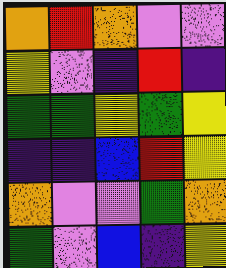[["orange", "red", "orange", "violet", "violet"], ["yellow", "violet", "indigo", "red", "indigo"], ["green", "green", "yellow", "green", "yellow"], ["indigo", "indigo", "blue", "red", "yellow"], ["orange", "violet", "violet", "green", "orange"], ["green", "violet", "blue", "indigo", "yellow"]]